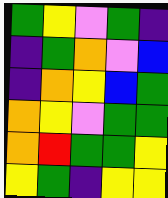[["green", "yellow", "violet", "green", "indigo"], ["indigo", "green", "orange", "violet", "blue"], ["indigo", "orange", "yellow", "blue", "green"], ["orange", "yellow", "violet", "green", "green"], ["orange", "red", "green", "green", "yellow"], ["yellow", "green", "indigo", "yellow", "yellow"]]